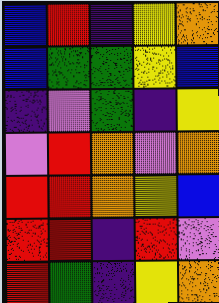[["blue", "red", "indigo", "yellow", "orange"], ["blue", "green", "green", "yellow", "blue"], ["indigo", "violet", "green", "indigo", "yellow"], ["violet", "red", "orange", "violet", "orange"], ["red", "red", "orange", "yellow", "blue"], ["red", "red", "indigo", "red", "violet"], ["red", "green", "indigo", "yellow", "orange"]]